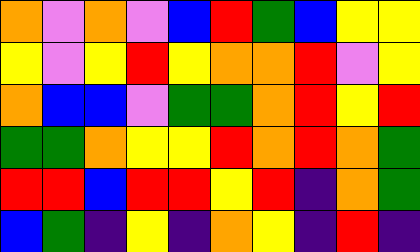[["orange", "violet", "orange", "violet", "blue", "red", "green", "blue", "yellow", "yellow"], ["yellow", "violet", "yellow", "red", "yellow", "orange", "orange", "red", "violet", "yellow"], ["orange", "blue", "blue", "violet", "green", "green", "orange", "red", "yellow", "red"], ["green", "green", "orange", "yellow", "yellow", "red", "orange", "red", "orange", "green"], ["red", "red", "blue", "red", "red", "yellow", "red", "indigo", "orange", "green"], ["blue", "green", "indigo", "yellow", "indigo", "orange", "yellow", "indigo", "red", "indigo"]]